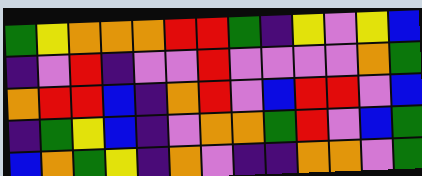[["green", "yellow", "orange", "orange", "orange", "red", "red", "green", "indigo", "yellow", "violet", "yellow", "blue"], ["indigo", "violet", "red", "indigo", "violet", "violet", "red", "violet", "violet", "violet", "violet", "orange", "green"], ["orange", "red", "red", "blue", "indigo", "orange", "red", "violet", "blue", "red", "red", "violet", "blue"], ["indigo", "green", "yellow", "blue", "indigo", "violet", "orange", "orange", "green", "red", "violet", "blue", "green"], ["blue", "orange", "green", "yellow", "indigo", "orange", "violet", "indigo", "indigo", "orange", "orange", "violet", "green"]]